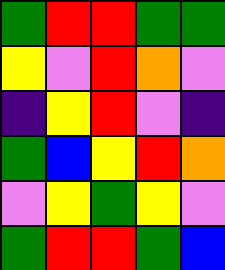[["green", "red", "red", "green", "green"], ["yellow", "violet", "red", "orange", "violet"], ["indigo", "yellow", "red", "violet", "indigo"], ["green", "blue", "yellow", "red", "orange"], ["violet", "yellow", "green", "yellow", "violet"], ["green", "red", "red", "green", "blue"]]